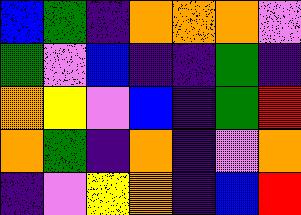[["blue", "green", "indigo", "orange", "orange", "orange", "violet"], ["green", "violet", "blue", "indigo", "indigo", "green", "indigo"], ["orange", "yellow", "violet", "blue", "indigo", "green", "red"], ["orange", "green", "indigo", "orange", "indigo", "violet", "orange"], ["indigo", "violet", "yellow", "orange", "indigo", "blue", "red"]]